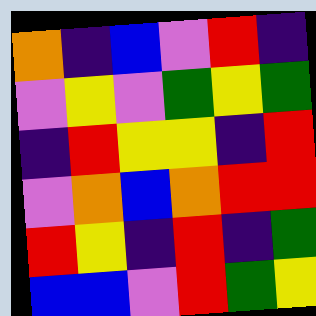[["orange", "indigo", "blue", "violet", "red", "indigo"], ["violet", "yellow", "violet", "green", "yellow", "green"], ["indigo", "red", "yellow", "yellow", "indigo", "red"], ["violet", "orange", "blue", "orange", "red", "red"], ["red", "yellow", "indigo", "red", "indigo", "green"], ["blue", "blue", "violet", "red", "green", "yellow"]]